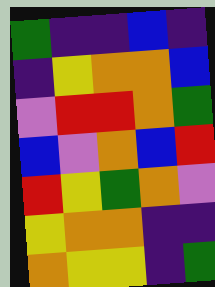[["green", "indigo", "indigo", "blue", "indigo"], ["indigo", "yellow", "orange", "orange", "blue"], ["violet", "red", "red", "orange", "green"], ["blue", "violet", "orange", "blue", "red"], ["red", "yellow", "green", "orange", "violet"], ["yellow", "orange", "orange", "indigo", "indigo"], ["orange", "yellow", "yellow", "indigo", "green"]]